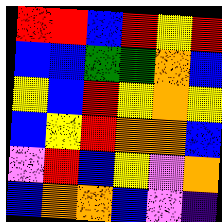[["red", "red", "blue", "red", "yellow", "red"], ["blue", "blue", "green", "green", "orange", "blue"], ["yellow", "blue", "red", "yellow", "orange", "yellow"], ["blue", "yellow", "red", "orange", "orange", "blue"], ["violet", "red", "blue", "yellow", "violet", "orange"], ["blue", "orange", "orange", "blue", "violet", "indigo"]]